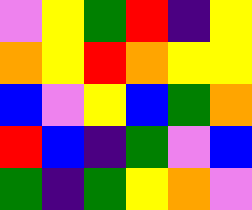[["violet", "yellow", "green", "red", "indigo", "yellow"], ["orange", "yellow", "red", "orange", "yellow", "yellow"], ["blue", "violet", "yellow", "blue", "green", "orange"], ["red", "blue", "indigo", "green", "violet", "blue"], ["green", "indigo", "green", "yellow", "orange", "violet"]]